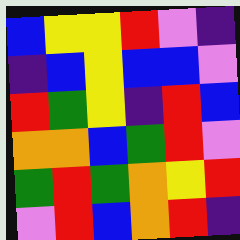[["blue", "yellow", "yellow", "red", "violet", "indigo"], ["indigo", "blue", "yellow", "blue", "blue", "violet"], ["red", "green", "yellow", "indigo", "red", "blue"], ["orange", "orange", "blue", "green", "red", "violet"], ["green", "red", "green", "orange", "yellow", "red"], ["violet", "red", "blue", "orange", "red", "indigo"]]